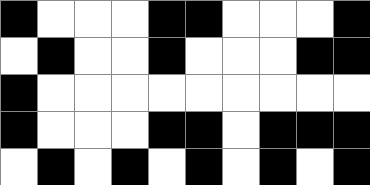[["black", "white", "white", "white", "black", "black", "white", "white", "white", "black"], ["white", "black", "white", "white", "black", "white", "white", "white", "black", "black"], ["black", "white", "white", "white", "white", "white", "white", "white", "white", "white"], ["black", "white", "white", "white", "black", "black", "white", "black", "black", "black"], ["white", "black", "white", "black", "white", "black", "white", "black", "white", "black"]]